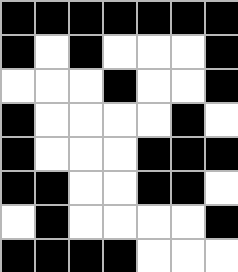[["black", "black", "black", "black", "black", "black", "black"], ["black", "white", "black", "white", "white", "white", "black"], ["white", "white", "white", "black", "white", "white", "black"], ["black", "white", "white", "white", "white", "black", "white"], ["black", "white", "white", "white", "black", "black", "black"], ["black", "black", "white", "white", "black", "black", "white"], ["white", "black", "white", "white", "white", "white", "black"], ["black", "black", "black", "black", "white", "white", "white"]]